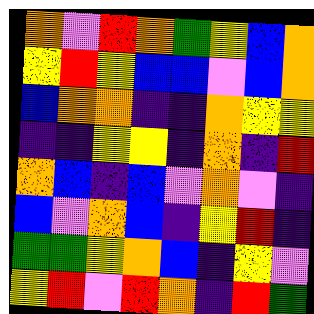[["orange", "violet", "red", "orange", "green", "yellow", "blue", "orange"], ["yellow", "red", "yellow", "blue", "blue", "violet", "blue", "orange"], ["blue", "orange", "orange", "indigo", "indigo", "orange", "yellow", "yellow"], ["indigo", "indigo", "yellow", "yellow", "indigo", "orange", "indigo", "red"], ["orange", "blue", "indigo", "blue", "violet", "orange", "violet", "indigo"], ["blue", "violet", "orange", "blue", "indigo", "yellow", "red", "indigo"], ["green", "green", "yellow", "orange", "blue", "indigo", "yellow", "violet"], ["yellow", "red", "violet", "red", "orange", "indigo", "red", "green"]]